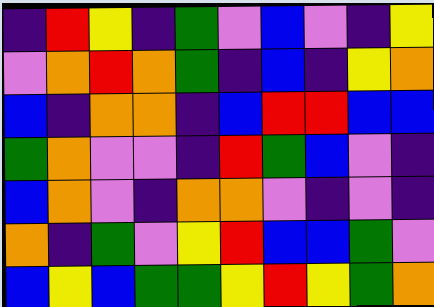[["indigo", "red", "yellow", "indigo", "green", "violet", "blue", "violet", "indigo", "yellow"], ["violet", "orange", "red", "orange", "green", "indigo", "blue", "indigo", "yellow", "orange"], ["blue", "indigo", "orange", "orange", "indigo", "blue", "red", "red", "blue", "blue"], ["green", "orange", "violet", "violet", "indigo", "red", "green", "blue", "violet", "indigo"], ["blue", "orange", "violet", "indigo", "orange", "orange", "violet", "indigo", "violet", "indigo"], ["orange", "indigo", "green", "violet", "yellow", "red", "blue", "blue", "green", "violet"], ["blue", "yellow", "blue", "green", "green", "yellow", "red", "yellow", "green", "orange"]]